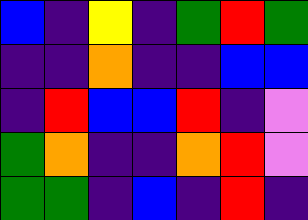[["blue", "indigo", "yellow", "indigo", "green", "red", "green"], ["indigo", "indigo", "orange", "indigo", "indigo", "blue", "blue"], ["indigo", "red", "blue", "blue", "red", "indigo", "violet"], ["green", "orange", "indigo", "indigo", "orange", "red", "violet"], ["green", "green", "indigo", "blue", "indigo", "red", "indigo"]]